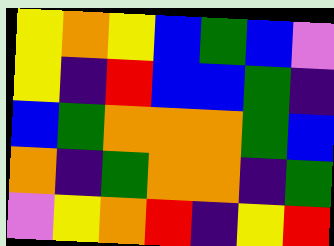[["yellow", "orange", "yellow", "blue", "green", "blue", "violet"], ["yellow", "indigo", "red", "blue", "blue", "green", "indigo"], ["blue", "green", "orange", "orange", "orange", "green", "blue"], ["orange", "indigo", "green", "orange", "orange", "indigo", "green"], ["violet", "yellow", "orange", "red", "indigo", "yellow", "red"]]